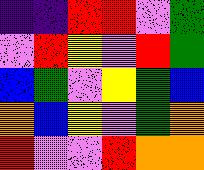[["indigo", "indigo", "red", "red", "violet", "green"], ["violet", "red", "yellow", "violet", "red", "green"], ["blue", "green", "violet", "yellow", "green", "blue"], ["orange", "blue", "yellow", "violet", "green", "orange"], ["red", "violet", "violet", "red", "orange", "orange"]]